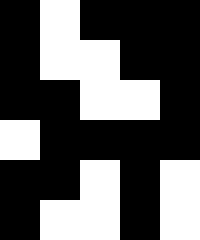[["black", "white", "black", "black", "black"], ["black", "white", "white", "black", "black"], ["black", "black", "white", "white", "black"], ["white", "black", "black", "black", "black"], ["black", "black", "white", "black", "white"], ["black", "white", "white", "black", "white"]]